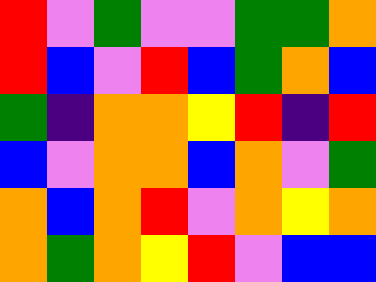[["red", "violet", "green", "violet", "violet", "green", "green", "orange"], ["red", "blue", "violet", "red", "blue", "green", "orange", "blue"], ["green", "indigo", "orange", "orange", "yellow", "red", "indigo", "red"], ["blue", "violet", "orange", "orange", "blue", "orange", "violet", "green"], ["orange", "blue", "orange", "red", "violet", "orange", "yellow", "orange"], ["orange", "green", "orange", "yellow", "red", "violet", "blue", "blue"]]